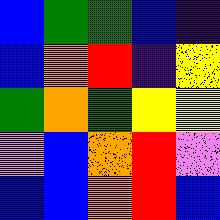[["blue", "green", "green", "blue", "indigo"], ["blue", "orange", "red", "indigo", "yellow"], ["green", "orange", "green", "yellow", "yellow"], ["violet", "blue", "orange", "red", "violet"], ["blue", "blue", "orange", "red", "blue"]]